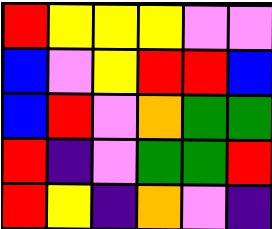[["red", "yellow", "yellow", "yellow", "violet", "violet"], ["blue", "violet", "yellow", "red", "red", "blue"], ["blue", "red", "violet", "orange", "green", "green"], ["red", "indigo", "violet", "green", "green", "red"], ["red", "yellow", "indigo", "orange", "violet", "indigo"]]